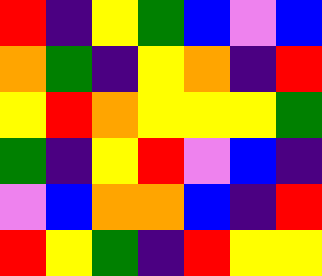[["red", "indigo", "yellow", "green", "blue", "violet", "blue"], ["orange", "green", "indigo", "yellow", "orange", "indigo", "red"], ["yellow", "red", "orange", "yellow", "yellow", "yellow", "green"], ["green", "indigo", "yellow", "red", "violet", "blue", "indigo"], ["violet", "blue", "orange", "orange", "blue", "indigo", "red"], ["red", "yellow", "green", "indigo", "red", "yellow", "yellow"]]